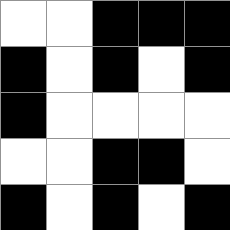[["white", "white", "black", "black", "black"], ["black", "white", "black", "white", "black"], ["black", "white", "white", "white", "white"], ["white", "white", "black", "black", "white"], ["black", "white", "black", "white", "black"]]